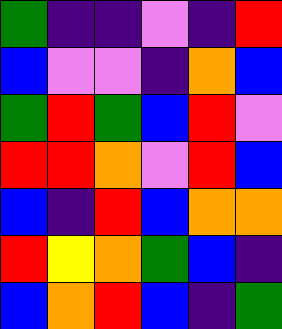[["green", "indigo", "indigo", "violet", "indigo", "red"], ["blue", "violet", "violet", "indigo", "orange", "blue"], ["green", "red", "green", "blue", "red", "violet"], ["red", "red", "orange", "violet", "red", "blue"], ["blue", "indigo", "red", "blue", "orange", "orange"], ["red", "yellow", "orange", "green", "blue", "indigo"], ["blue", "orange", "red", "blue", "indigo", "green"]]